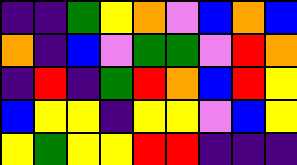[["indigo", "indigo", "green", "yellow", "orange", "violet", "blue", "orange", "blue"], ["orange", "indigo", "blue", "violet", "green", "green", "violet", "red", "orange"], ["indigo", "red", "indigo", "green", "red", "orange", "blue", "red", "yellow"], ["blue", "yellow", "yellow", "indigo", "yellow", "yellow", "violet", "blue", "yellow"], ["yellow", "green", "yellow", "yellow", "red", "red", "indigo", "indigo", "indigo"]]